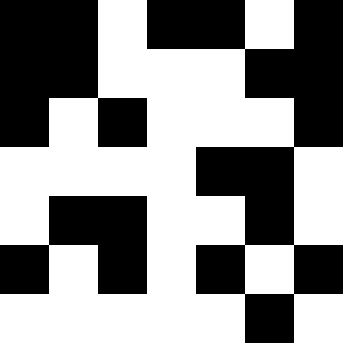[["black", "black", "white", "black", "black", "white", "black"], ["black", "black", "white", "white", "white", "black", "black"], ["black", "white", "black", "white", "white", "white", "black"], ["white", "white", "white", "white", "black", "black", "white"], ["white", "black", "black", "white", "white", "black", "white"], ["black", "white", "black", "white", "black", "white", "black"], ["white", "white", "white", "white", "white", "black", "white"]]